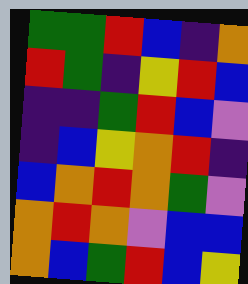[["green", "green", "red", "blue", "indigo", "orange"], ["red", "green", "indigo", "yellow", "red", "blue"], ["indigo", "indigo", "green", "red", "blue", "violet"], ["indigo", "blue", "yellow", "orange", "red", "indigo"], ["blue", "orange", "red", "orange", "green", "violet"], ["orange", "red", "orange", "violet", "blue", "blue"], ["orange", "blue", "green", "red", "blue", "yellow"]]